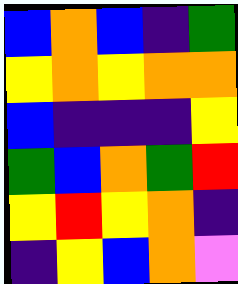[["blue", "orange", "blue", "indigo", "green"], ["yellow", "orange", "yellow", "orange", "orange"], ["blue", "indigo", "indigo", "indigo", "yellow"], ["green", "blue", "orange", "green", "red"], ["yellow", "red", "yellow", "orange", "indigo"], ["indigo", "yellow", "blue", "orange", "violet"]]